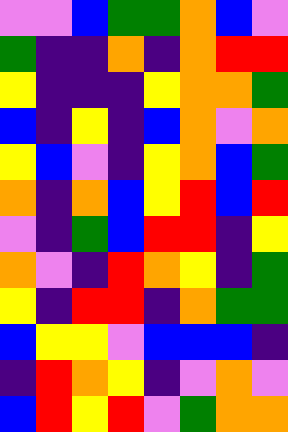[["violet", "violet", "blue", "green", "green", "orange", "blue", "violet"], ["green", "indigo", "indigo", "orange", "indigo", "orange", "red", "red"], ["yellow", "indigo", "indigo", "indigo", "yellow", "orange", "orange", "green"], ["blue", "indigo", "yellow", "indigo", "blue", "orange", "violet", "orange"], ["yellow", "blue", "violet", "indigo", "yellow", "orange", "blue", "green"], ["orange", "indigo", "orange", "blue", "yellow", "red", "blue", "red"], ["violet", "indigo", "green", "blue", "red", "red", "indigo", "yellow"], ["orange", "violet", "indigo", "red", "orange", "yellow", "indigo", "green"], ["yellow", "indigo", "red", "red", "indigo", "orange", "green", "green"], ["blue", "yellow", "yellow", "violet", "blue", "blue", "blue", "indigo"], ["indigo", "red", "orange", "yellow", "indigo", "violet", "orange", "violet"], ["blue", "red", "yellow", "red", "violet", "green", "orange", "orange"]]